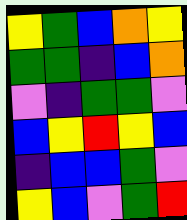[["yellow", "green", "blue", "orange", "yellow"], ["green", "green", "indigo", "blue", "orange"], ["violet", "indigo", "green", "green", "violet"], ["blue", "yellow", "red", "yellow", "blue"], ["indigo", "blue", "blue", "green", "violet"], ["yellow", "blue", "violet", "green", "red"]]